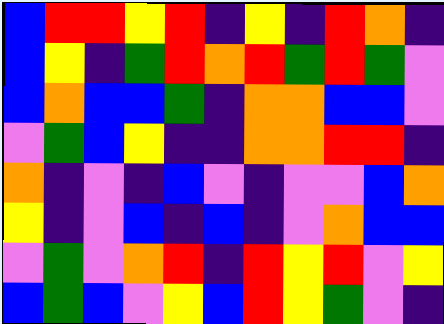[["blue", "red", "red", "yellow", "red", "indigo", "yellow", "indigo", "red", "orange", "indigo"], ["blue", "yellow", "indigo", "green", "red", "orange", "red", "green", "red", "green", "violet"], ["blue", "orange", "blue", "blue", "green", "indigo", "orange", "orange", "blue", "blue", "violet"], ["violet", "green", "blue", "yellow", "indigo", "indigo", "orange", "orange", "red", "red", "indigo"], ["orange", "indigo", "violet", "indigo", "blue", "violet", "indigo", "violet", "violet", "blue", "orange"], ["yellow", "indigo", "violet", "blue", "indigo", "blue", "indigo", "violet", "orange", "blue", "blue"], ["violet", "green", "violet", "orange", "red", "indigo", "red", "yellow", "red", "violet", "yellow"], ["blue", "green", "blue", "violet", "yellow", "blue", "red", "yellow", "green", "violet", "indigo"]]